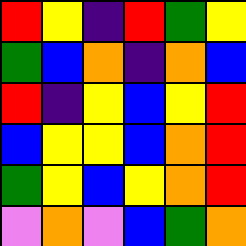[["red", "yellow", "indigo", "red", "green", "yellow"], ["green", "blue", "orange", "indigo", "orange", "blue"], ["red", "indigo", "yellow", "blue", "yellow", "red"], ["blue", "yellow", "yellow", "blue", "orange", "red"], ["green", "yellow", "blue", "yellow", "orange", "red"], ["violet", "orange", "violet", "blue", "green", "orange"]]